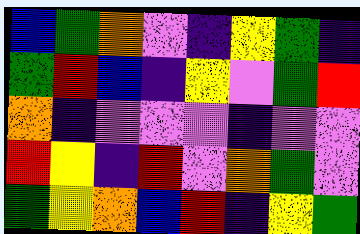[["blue", "green", "orange", "violet", "indigo", "yellow", "green", "indigo"], ["green", "red", "blue", "indigo", "yellow", "violet", "green", "red"], ["orange", "indigo", "violet", "violet", "violet", "indigo", "violet", "violet"], ["red", "yellow", "indigo", "red", "violet", "orange", "green", "violet"], ["green", "yellow", "orange", "blue", "red", "indigo", "yellow", "green"]]